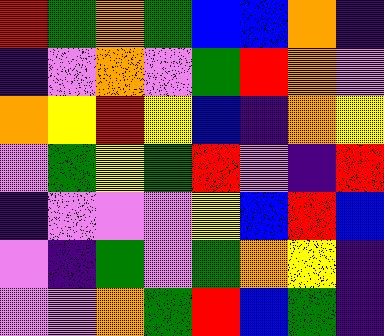[["red", "green", "orange", "green", "blue", "blue", "orange", "indigo"], ["indigo", "violet", "orange", "violet", "green", "red", "orange", "violet"], ["orange", "yellow", "red", "yellow", "blue", "indigo", "orange", "yellow"], ["violet", "green", "yellow", "green", "red", "violet", "indigo", "red"], ["indigo", "violet", "violet", "violet", "yellow", "blue", "red", "blue"], ["violet", "indigo", "green", "violet", "green", "orange", "yellow", "indigo"], ["violet", "violet", "orange", "green", "red", "blue", "green", "indigo"]]